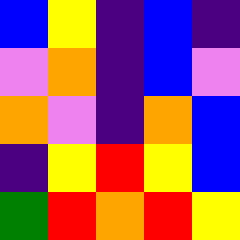[["blue", "yellow", "indigo", "blue", "indigo"], ["violet", "orange", "indigo", "blue", "violet"], ["orange", "violet", "indigo", "orange", "blue"], ["indigo", "yellow", "red", "yellow", "blue"], ["green", "red", "orange", "red", "yellow"]]